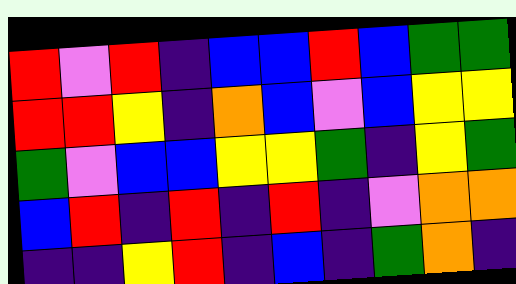[["red", "violet", "red", "indigo", "blue", "blue", "red", "blue", "green", "green"], ["red", "red", "yellow", "indigo", "orange", "blue", "violet", "blue", "yellow", "yellow"], ["green", "violet", "blue", "blue", "yellow", "yellow", "green", "indigo", "yellow", "green"], ["blue", "red", "indigo", "red", "indigo", "red", "indigo", "violet", "orange", "orange"], ["indigo", "indigo", "yellow", "red", "indigo", "blue", "indigo", "green", "orange", "indigo"]]